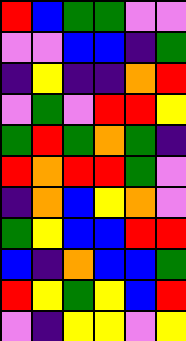[["red", "blue", "green", "green", "violet", "violet"], ["violet", "violet", "blue", "blue", "indigo", "green"], ["indigo", "yellow", "indigo", "indigo", "orange", "red"], ["violet", "green", "violet", "red", "red", "yellow"], ["green", "red", "green", "orange", "green", "indigo"], ["red", "orange", "red", "red", "green", "violet"], ["indigo", "orange", "blue", "yellow", "orange", "violet"], ["green", "yellow", "blue", "blue", "red", "red"], ["blue", "indigo", "orange", "blue", "blue", "green"], ["red", "yellow", "green", "yellow", "blue", "red"], ["violet", "indigo", "yellow", "yellow", "violet", "yellow"]]